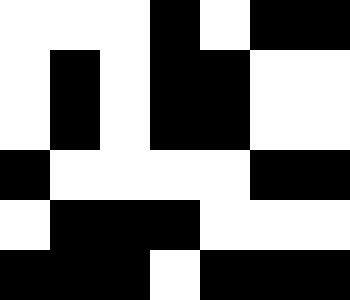[["white", "white", "white", "black", "white", "black", "black"], ["white", "black", "white", "black", "black", "white", "white"], ["white", "black", "white", "black", "black", "white", "white"], ["black", "white", "white", "white", "white", "black", "black"], ["white", "black", "black", "black", "white", "white", "white"], ["black", "black", "black", "white", "black", "black", "black"]]